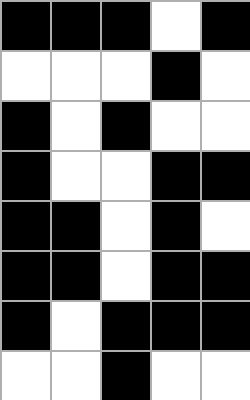[["black", "black", "black", "white", "black"], ["white", "white", "white", "black", "white"], ["black", "white", "black", "white", "white"], ["black", "white", "white", "black", "black"], ["black", "black", "white", "black", "white"], ["black", "black", "white", "black", "black"], ["black", "white", "black", "black", "black"], ["white", "white", "black", "white", "white"]]